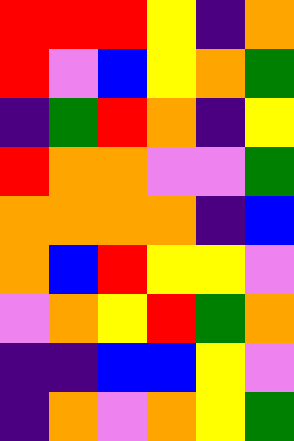[["red", "red", "red", "yellow", "indigo", "orange"], ["red", "violet", "blue", "yellow", "orange", "green"], ["indigo", "green", "red", "orange", "indigo", "yellow"], ["red", "orange", "orange", "violet", "violet", "green"], ["orange", "orange", "orange", "orange", "indigo", "blue"], ["orange", "blue", "red", "yellow", "yellow", "violet"], ["violet", "orange", "yellow", "red", "green", "orange"], ["indigo", "indigo", "blue", "blue", "yellow", "violet"], ["indigo", "orange", "violet", "orange", "yellow", "green"]]